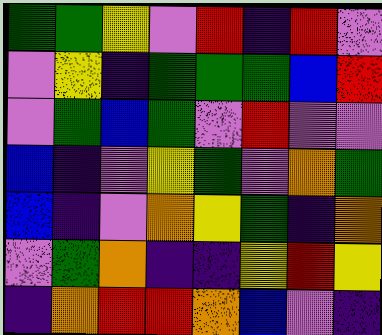[["green", "green", "yellow", "violet", "red", "indigo", "red", "violet"], ["violet", "yellow", "indigo", "green", "green", "green", "blue", "red"], ["violet", "green", "blue", "green", "violet", "red", "violet", "violet"], ["blue", "indigo", "violet", "yellow", "green", "violet", "orange", "green"], ["blue", "indigo", "violet", "orange", "yellow", "green", "indigo", "orange"], ["violet", "green", "orange", "indigo", "indigo", "yellow", "red", "yellow"], ["indigo", "orange", "red", "red", "orange", "blue", "violet", "indigo"]]